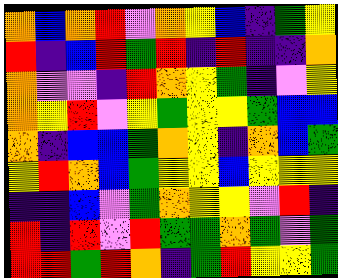[["orange", "blue", "orange", "red", "violet", "orange", "yellow", "blue", "indigo", "green", "yellow"], ["red", "indigo", "blue", "red", "green", "red", "indigo", "red", "indigo", "indigo", "orange"], ["orange", "violet", "violet", "indigo", "red", "orange", "yellow", "green", "indigo", "violet", "yellow"], ["orange", "yellow", "red", "violet", "yellow", "green", "yellow", "yellow", "green", "blue", "blue"], ["orange", "indigo", "blue", "blue", "green", "orange", "yellow", "indigo", "orange", "blue", "green"], ["yellow", "red", "orange", "blue", "green", "yellow", "yellow", "blue", "yellow", "yellow", "yellow"], ["indigo", "indigo", "blue", "violet", "green", "orange", "yellow", "yellow", "violet", "red", "indigo"], ["red", "indigo", "red", "violet", "red", "green", "green", "orange", "green", "violet", "green"], ["red", "red", "green", "red", "orange", "indigo", "green", "red", "yellow", "yellow", "green"]]